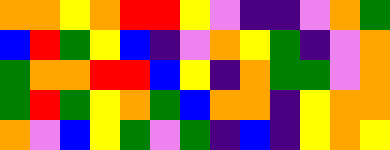[["orange", "orange", "yellow", "orange", "red", "red", "yellow", "violet", "indigo", "indigo", "violet", "orange", "green"], ["blue", "red", "green", "yellow", "blue", "indigo", "violet", "orange", "yellow", "green", "indigo", "violet", "orange"], ["green", "orange", "orange", "red", "red", "blue", "yellow", "indigo", "orange", "green", "green", "violet", "orange"], ["green", "red", "green", "yellow", "orange", "green", "blue", "orange", "orange", "indigo", "yellow", "orange", "orange"], ["orange", "violet", "blue", "yellow", "green", "violet", "green", "indigo", "blue", "indigo", "yellow", "orange", "yellow"]]